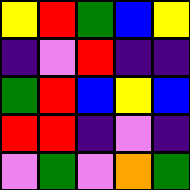[["yellow", "red", "green", "blue", "yellow"], ["indigo", "violet", "red", "indigo", "indigo"], ["green", "red", "blue", "yellow", "blue"], ["red", "red", "indigo", "violet", "indigo"], ["violet", "green", "violet", "orange", "green"]]